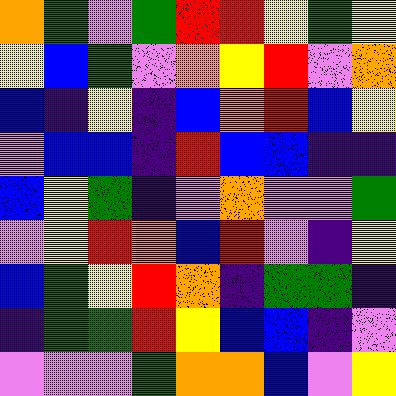[["orange", "green", "violet", "green", "red", "red", "yellow", "green", "yellow"], ["yellow", "blue", "green", "violet", "orange", "yellow", "red", "violet", "orange"], ["blue", "indigo", "yellow", "indigo", "blue", "orange", "red", "blue", "yellow"], ["violet", "blue", "blue", "indigo", "red", "blue", "blue", "indigo", "indigo"], ["blue", "yellow", "green", "indigo", "violet", "orange", "violet", "violet", "green"], ["violet", "yellow", "red", "orange", "blue", "red", "violet", "indigo", "yellow"], ["blue", "green", "yellow", "red", "orange", "indigo", "green", "green", "indigo"], ["indigo", "green", "green", "red", "yellow", "blue", "blue", "indigo", "violet"], ["violet", "violet", "violet", "green", "orange", "orange", "blue", "violet", "yellow"]]